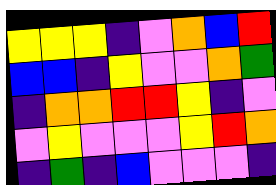[["yellow", "yellow", "yellow", "indigo", "violet", "orange", "blue", "red"], ["blue", "blue", "indigo", "yellow", "violet", "violet", "orange", "green"], ["indigo", "orange", "orange", "red", "red", "yellow", "indigo", "violet"], ["violet", "yellow", "violet", "violet", "violet", "yellow", "red", "orange"], ["indigo", "green", "indigo", "blue", "violet", "violet", "violet", "indigo"]]